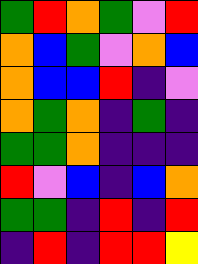[["green", "red", "orange", "green", "violet", "red"], ["orange", "blue", "green", "violet", "orange", "blue"], ["orange", "blue", "blue", "red", "indigo", "violet"], ["orange", "green", "orange", "indigo", "green", "indigo"], ["green", "green", "orange", "indigo", "indigo", "indigo"], ["red", "violet", "blue", "indigo", "blue", "orange"], ["green", "green", "indigo", "red", "indigo", "red"], ["indigo", "red", "indigo", "red", "red", "yellow"]]